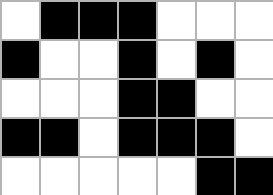[["white", "black", "black", "black", "white", "white", "white"], ["black", "white", "white", "black", "white", "black", "white"], ["white", "white", "white", "black", "black", "white", "white"], ["black", "black", "white", "black", "black", "black", "white"], ["white", "white", "white", "white", "white", "black", "black"]]